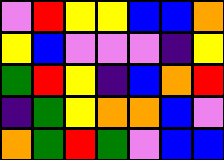[["violet", "red", "yellow", "yellow", "blue", "blue", "orange"], ["yellow", "blue", "violet", "violet", "violet", "indigo", "yellow"], ["green", "red", "yellow", "indigo", "blue", "orange", "red"], ["indigo", "green", "yellow", "orange", "orange", "blue", "violet"], ["orange", "green", "red", "green", "violet", "blue", "blue"]]